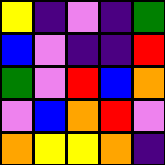[["yellow", "indigo", "violet", "indigo", "green"], ["blue", "violet", "indigo", "indigo", "red"], ["green", "violet", "red", "blue", "orange"], ["violet", "blue", "orange", "red", "violet"], ["orange", "yellow", "yellow", "orange", "indigo"]]